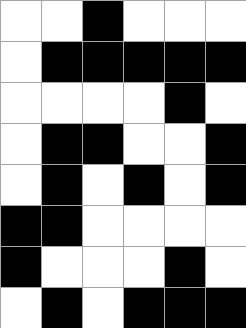[["white", "white", "black", "white", "white", "white"], ["white", "black", "black", "black", "black", "black"], ["white", "white", "white", "white", "black", "white"], ["white", "black", "black", "white", "white", "black"], ["white", "black", "white", "black", "white", "black"], ["black", "black", "white", "white", "white", "white"], ["black", "white", "white", "white", "black", "white"], ["white", "black", "white", "black", "black", "black"]]